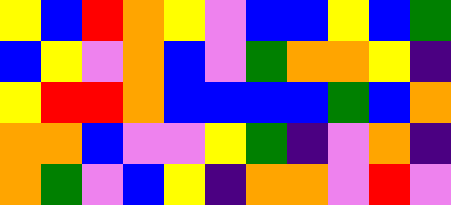[["yellow", "blue", "red", "orange", "yellow", "violet", "blue", "blue", "yellow", "blue", "green"], ["blue", "yellow", "violet", "orange", "blue", "violet", "green", "orange", "orange", "yellow", "indigo"], ["yellow", "red", "red", "orange", "blue", "blue", "blue", "blue", "green", "blue", "orange"], ["orange", "orange", "blue", "violet", "violet", "yellow", "green", "indigo", "violet", "orange", "indigo"], ["orange", "green", "violet", "blue", "yellow", "indigo", "orange", "orange", "violet", "red", "violet"]]